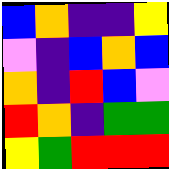[["blue", "orange", "indigo", "indigo", "yellow"], ["violet", "indigo", "blue", "orange", "blue"], ["orange", "indigo", "red", "blue", "violet"], ["red", "orange", "indigo", "green", "green"], ["yellow", "green", "red", "red", "red"]]